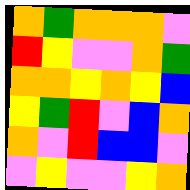[["orange", "green", "orange", "orange", "orange", "violet"], ["red", "yellow", "violet", "violet", "orange", "green"], ["orange", "orange", "yellow", "orange", "yellow", "blue"], ["yellow", "green", "red", "violet", "blue", "orange"], ["orange", "violet", "red", "blue", "blue", "violet"], ["violet", "yellow", "violet", "violet", "yellow", "orange"]]